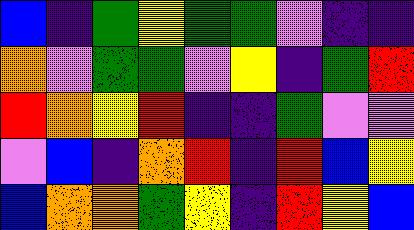[["blue", "indigo", "green", "yellow", "green", "green", "violet", "indigo", "indigo"], ["orange", "violet", "green", "green", "violet", "yellow", "indigo", "green", "red"], ["red", "orange", "yellow", "red", "indigo", "indigo", "green", "violet", "violet"], ["violet", "blue", "indigo", "orange", "red", "indigo", "red", "blue", "yellow"], ["blue", "orange", "orange", "green", "yellow", "indigo", "red", "yellow", "blue"]]